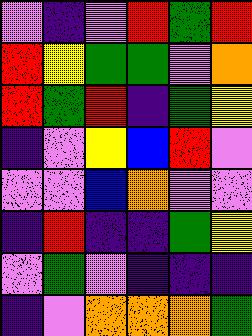[["violet", "indigo", "violet", "red", "green", "red"], ["red", "yellow", "green", "green", "violet", "orange"], ["red", "green", "red", "indigo", "green", "yellow"], ["indigo", "violet", "yellow", "blue", "red", "violet"], ["violet", "violet", "blue", "orange", "violet", "violet"], ["indigo", "red", "indigo", "indigo", "green", "yellow"], ["violet", "green", "violet", "indigo", "indigo", "indigo"], ["indigo", "violet", "orange", "orange", "orange", "green"]]